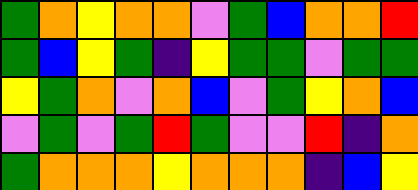[["green", "orange", "yellow", "orange", "orange", "violet", "green", "blue", "orange", "orange", "red"], ["green", "blue", "yellow", "green", "indigo", "yellow", "green", "green", "violet", "green", "green"], ["yellow", "green", "orange", "violet", "orange", "blue", "violet", "green", "yellow", "orange", "blue"], ["violet", "green", "violet", "green", "red", "green", "violet", "violet", "red", "indigo", "orange"], ["green", "orange", "orange", "orange", "yellow", "orange", "orange", "orange", "indigo", "blue", "yellow"]]